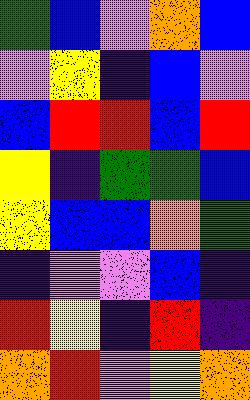[["green", "blue", "violet", "orange", "blue"], ["violet", "yellow", "indigo", "blue", "violet"], ["blue", "red", "red", "blue", "red"], ["yellow", "indigo", "green", "green", "blue"], ["yellow", "blue", "blue", "orange", "green"], ["indigo", "violet", "violet", "blue", "indigo"], ["red", "yellow", "indigo", "red", "indigo"], ["orange", "red", "violet", "yellow", "orange"]]